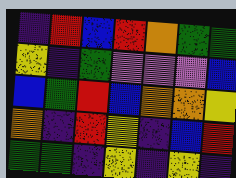[["indigo", "red", "blue", "red", "orange", "green", "green"], ["yellow", "indigo", "green", "violet", "violet", "violet", "blue"], ["blue", "green", "red", "blue", "orange", "orange", "yellow"], ["orange", "indigo", "red", "yellow", "indigo", "blue", "red"], ["green", "green", "indigo", "yellow", "indigo", "yellow", "indigo"]]